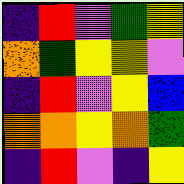[["indigo", "red", "violet", "green", "yellow"], ["orange", "green", "yellow", "yellow", "violet"], ["indigo", "red", "violet", "yellow", "blue"], ["orange", "orange", "yellow", "orange", "green"], ["indigo", "red", "violet", "indigo", "yellow"]]